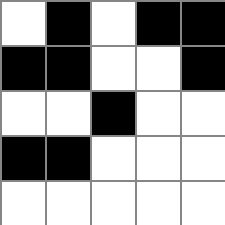[["white", "black", "white", "black", "black"], ["black", "black", "white", "white", "black"], ["white", "white", "black", "white", "white"], ["black", "black", "white", "white", "white"], ["white", "white", "white", "white", "white"]]